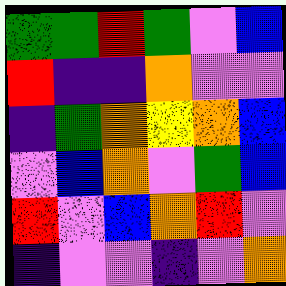[["green", "green", "red", "green", "violet", "blue"], ["red", "indigo", "indigo", "orange", "violet", "violet"], ["indigo", "green", "orange", "yellow", "orange", "blue"], ["violet", "blue", "orange", "violet", "green", "blue"], ["red", "violet", "blue", "orange", "red", "violet"], ["indigo", "violet", "violet", "indigo", "violet", "orange"]]